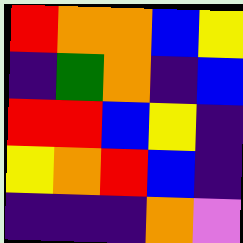[["red", "orange", "orange", "blue", "yellow"], ["indigo", "green", "orange", "indigo", "blue"], ["red", "red", "blue", "yellow", "indigo"], ["yellow", "orange", "red", "blue", "indigo"], ["indigo", "indigo", "indigo", "orange", "violet"]]